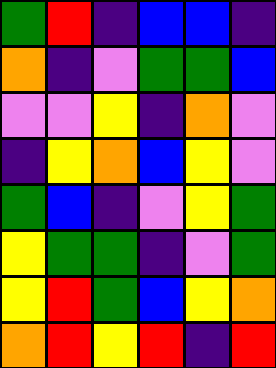[["green", "red", "indigo", "blue", "blue", "indigo"], ["orange", "indigo", "violet", "green", "green", "blue"], ["violet", "violet", "yellow", "indigo", "orange", "violet"], ["indigo", "yellow", "orange", "blue", "yellow", "violet"], ["green", "blue", "indigo", "violet", "yellow", "green"], ["yellow", "green", "green", "indigo", "violet", "green"], ["yellow", "red", "green", "blue", "yellow", "orange"], ["orange", "red", "yellow", "red", "indigo", "red"]]